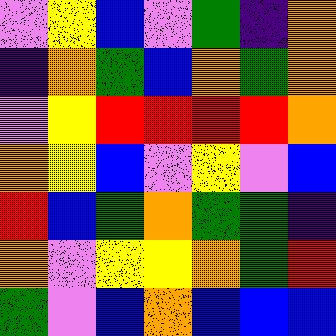[["violet", "yellow", "blue", "violet", "green", "indigo", "orange"], ["indigo", "orange", "green", "blue", "orange", "green", "orange"], ["violet", "yellow", "red", "red", "red", "red", "orange"], ["orange", "yellow", "blue", "violet", "yellow", "violet", "blue"], ["red", "blue", "green", "orange", "green", "green", "indigo"], ["orange", "violet", "yellow", "yellow", "orange", "green", "red"], ["green", "violet", "blue", "orange", "blue", "blue", "blue"]]